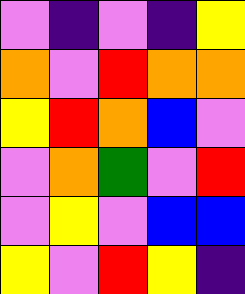[["violet", "indigo", "violet", "indigo", "yellow"], ["orange", "violet", "red", "orange", "orange"], ["yellow", "red", "orange", "blue", "violet"], ["violet", "orange", "green", "violet", "red"], ["violet", "yellow", "violet", "blue", "blue"], ["yellow", "violet", "red", "yellow", "indigo"]]